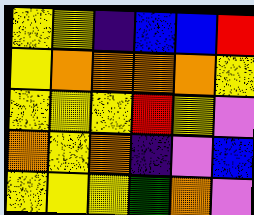[["yellow", "yellow", "indigo", "blue", "blue", "red"], ["yellow", "orange", "orange", "orange", "orange", "yellow"], ["yellow", "yellow", "yellow", "red", "yellow", "violet"], ["orange", "yellow", "orange", "indigo", "violet", "blue"], ["yellow", "yellow", "yellow", "green", "orange", "violet"]]